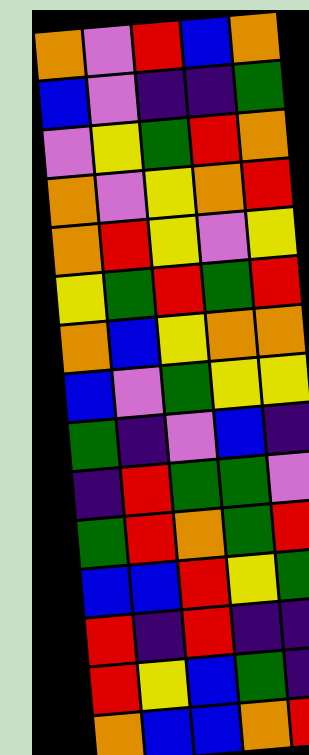[["orange", "violet", "red", "blue", "orange"], ["blue", "violet", "indigo", "indigo", "green"], ["violet", "yellow", "green", "red", "orange"], ["orange", "violet", "yellow", "orange", "red"], ["orange", "red", "yellow", "violet", "yellow"], ["yellow", "green", "red", "green", "red"], ["orange", "blue", "yellow", "orange", "orange"], ["blue", "violet", "green", "yellow", "yellow"], ["green", "indigo", "violet", "blue", "indigo"], ["indigo", "red", "green", "green", "violet"], ["green", "red", "orange", "green", "red"], ["blue", "blue", "red", "yellow", "green"], ["red", "indigo", "red", "indigo", "indigo"], ["red", "yellow", "blue", "green", "indigo"], ["orange", "blue", "blue", "orange", "red"]]